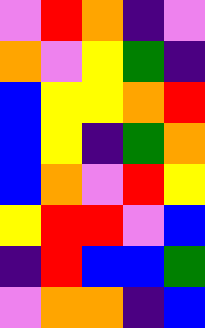[["violet", "red", "orange", "indigo", "violet"], ["orange", "violet", "yellow", "green", "indigo"], ["blue", "yellow", "yellow", "orange", "red"], ["blue", "yellow", "indigo", "green", "orange"], ["blue", "orange", "violet", "red", "yellow"], ["yellow", "red", "red", "violet", "blue"], ["indigo", "red", "blue", "blue", "green"], ["violet", "orange", "orange", "indigo", "blue"]]